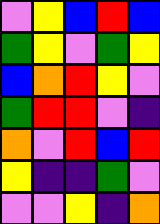[["violet", "yellow", "blue", "red", "blue"], ["green", "yellow", "violet", "green", "yellow"], ["blue", "orange", "red", "yellow", "violet"], ["green", "red", "red", "violet", "indigo"], ["orange", "violet", "red", "blue", "red"], ["yellow", "indigo", "indigo", "green", "violet"], ["violet", "violet", "yellow", "indigo", "orange"]]